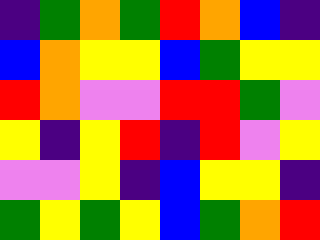[["indigo", "green", "orange", "green", "red", "orange", "blue", "indigo"], ["blue", "orange", "yellow", "yellow", "blue", "green", "yellow", "yellow"], ["red", "orange", "violet", "violet", "red", "red", "green", "violet"], ["yellow", "indigo", "yellow", "red", "indigo", "red", "violet", "yellow"], ["violet", "violet", "yellow", "indigo", "blue", "yellow", "yellow", "indigo"], ["green", "yellow", "green", "yellow", "blue", "green", "orange", "red"]]